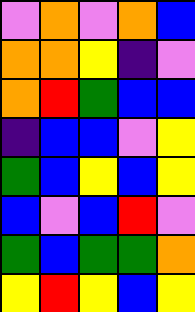[["violet", "orange", "violet", "orange", "blue"], ["orange", "orange", "yellow", "indigo", "violet"], ["orange", "red", "green", "blue", "blue"], ["indigo", "blue", "blue", "violet", "yellow"], ["green", "blue", "yellow", "blue", "yellow"], ["blue", "violet", "blue", "red", "violet"], ["green", "blue", "green", "green", "orange"], ["yellow", "red", "yellow", "blue", "yellow"]]